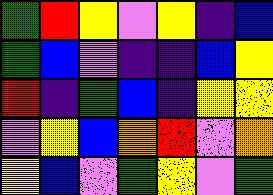[["green", "red", "yellow", "violet", "yellow", "indigo", "blue"], ["green", "blue", "violet", "indigo", "indigo", "blue", "yellow"], ["red", "indigo", "green", "blue", "indigo", "yellow", "yellow"], ["violet", "yellow", "blue", "orange", "red", "violet", "orange"], ["yellow", "blue", "violet", "green", "yellow", "violet", "green"]]